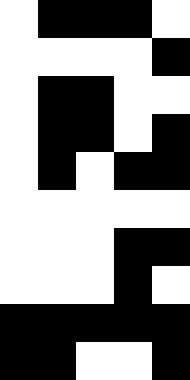[["white", "black", "black", "black", "white"], ["white", "white", "white", "white", "black"], ["white", "black", "black", "white", "white"], ["white", "black", "black", "white", "black"], ["white", "black", "white", "black", "black"], ["white", "white", "white", "white", "white"], ["white", "white", "white", "black", "black"], ["white", "white", "white", "black", "white"], ["black", "black", "black", "black", "black"], ["black", "black", "white", "white", "black"]]